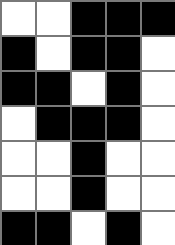[["white", "white", "black", "black", "black"], ["black", "white", "black", "black", "white"], ["black", "black", "white", "black", "white"], ["white", "black", "black", "black", "white"], ["white", "white", "black", "white", "white"], ["white", "white", "black", "white", "white"], ["black", "black", "white", "black", "white"]]